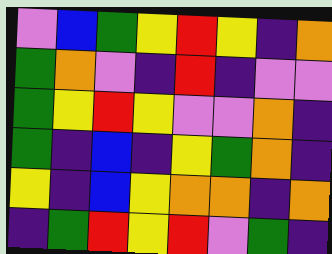[["violet", "blue", "green", "yellow", "red", "yellow", "indigo", "orange"], ["green", "orange", "violet", "indigo", "red", "indigo", "violet", "violet"], ["green", "yellow", "red", "yellow", "violet", "violet", "orange", "indigo"], ["green", "indigo", "blue", "indigo", "yellow", "green", "orange", "indigo"], ["yellow", "indigo", "blue", "yellow", "orange", "orange", "indigo", "orange"], ["indigo", "green", "red", "yellow", "red", "violet", "green", "indigo"]]